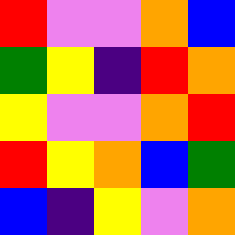[["red", "violet", "violet", "orange", "blue"], ["green", "yellow", "indigo", "red", "orange"], ["yellow", "violet", "violet", "orange", "red"], ["red", "yellow", "orange", "blue", "green"], ["blue", "indigo", "yellow", "violet", "orange"]]